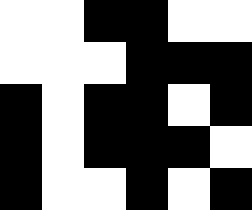[["white", "white", "black", "black", "white", "white"], ["white", "white", "white", "black", "black", "black"], ["black", "white", "black", "black", "white", "black"], ["black", "white", "black", "black", "black", "white"], ["black", "white", "white", "black", "white", "black"]]